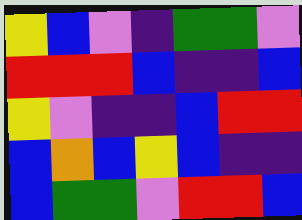[["yellow", "blue", "violet", "indigo", "green", "green", "violet"], ["red", "red", "red", "blue", "indigo", "indigo", "blue"], ["yellow", "violet", "indigo", "indigo", "blue", "red", "red"], ["blue", "orange", "blue", "yellow", "blue", "indigo", "indigo"], ["blue", "green", "green", "violet", "red", "red", "blue"]]